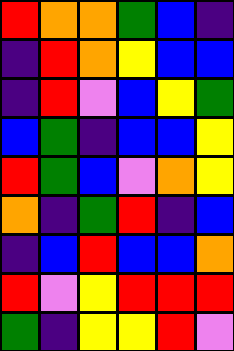[["red", "orange", "orange", "green", "blue", "indigo"], ["indigo", "red", "orange", "yellow", "blue", "blue"], ["indigo", "red", "violet", "blue", "yellow", "green"], ["blue", "green", "indigo", "blue", "blue", "yellow"], ["red", "green", "blue", "violet", "orange", "yellow"], ["orange", "indigo", "green", "red", "indigo", "blue"], ["indigo", "blue", "red", "blue", "blue", "orange"], ["red", "violet", "yellow", "red", "red", "red"], ["green", "indigo", "yellow", "yellow", "red", "violet"]]